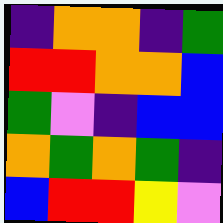[["indigo", "orange", "orange", "indigo", "green"], ["red", "red", "orange", "orange", "blue"], ["green", "violet", "indigo", "blue", "blue"], ["orange", "green", "orange", "green", "indigo"], ["blue", "red", "red", "yellow", "violet"]]